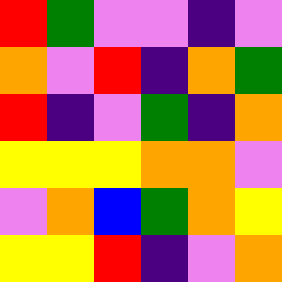[["red", "green", "violet", "violet", "indigo", "violet"], ["orange", "violet", "red", "indigo", "orange", "green"], ["red", "indigo", "violet", "green", "indigo", "orange"], ["yellow", "yellow", "yellow", "orange", "orange", "violet"], ["violet", "orange", "blue", "green", "orange", "yellow"], ["yellow", "yellow", "red", "indigo", "violet", "orange"]]